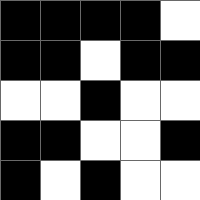[["black", "black", "black", "black", "white"], ["black", "black", "white", "black", "black"], ["white", "white", "black", "white", "white"], ["black", "black", "white", "white", "black"], ["black", "white", "black", "white", "white"]]